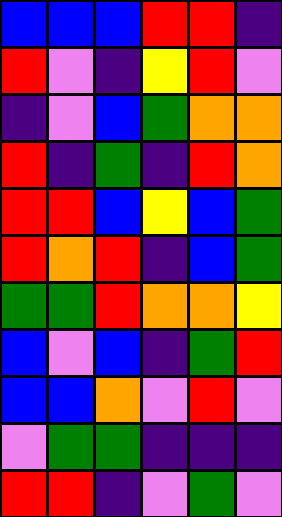[["blue", "blue", "blue", "red", "red", "indigo"], ["red", "violet", "indigo", "yellow", "red", "violet"], ["indigo", "violet", "blue", "green", "orange", "orange"], ["red", "indigo", "green", "indigo", "red", "orange"], ["red", "red", "blue", "yellow", "blue", "green"], ["red", "orange", "red", "indigo", "blue", "green"], ["green", "green", "red", "orange", "orange", "yellow"], ["blue", "violet", "blue", "indigo", "green", "red"], ["blue", "blue", "orange", "violet", "red", "violet"], ["violet", "green", "green", "indigo", "indigo", "indigo"], ["red", "red", "indigo", "violet", "green", "violet"]]